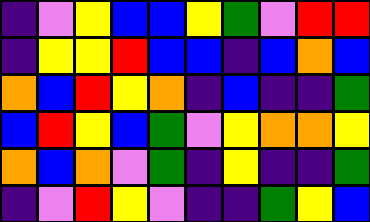[["indigo", "violet", "yellow", "blue", "blue", "yellow", "green", "violet", "red", "red"], ["indigo", "yellow", "yellow", "red", "blue", "blue", "indigo", "blue", "orange", "blue"], ["orange", "blue", "red", "yellow", "orange", "indigo", "blue", "indigo", "indigo", "green"], ["blue", "red", "yellow", "blue", "green", "violet", "yellow", "orange", "orange", "yellow"], ["orange", "blue", "orange", "violet", "green", "indigo", "yellow", "indigo", "indigo", "green"], ["indigo", "violet", "red", "yellow", "violet", "indigo", "indigo", "green", "yellow", "blue"]]